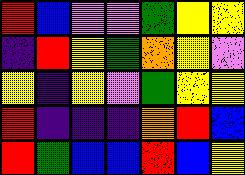[["red", "blue", "violet", "violet", "green", "yellow", "yellow"], ["indigo", "red", "yellow", "green", "orange", "yellow", "violet"], ["yellow", "indigo", "yellow", "violet", "green", "yellow", "yellow"], ["red", "indigo", "indigo", "indigo", "orange", "red", "blue"], ["red", "green", "blue", "blue", "red", "blue", "yellow"]]